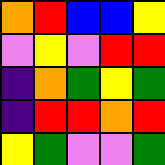[["orange", "red", "blue", "blue", "yellow"], ["violet", "yellow", "violet", "red", "red"], ["indigo", "orange", "green", "yellow", "green"], ["indigo", "red", "red", "orange", "red"], ["yellow", "green", "violet", "violet", "green"]]